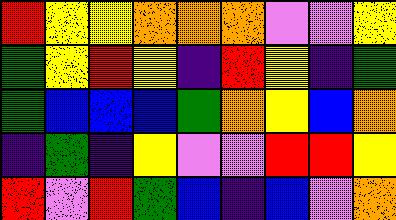[["red", "yellow", "yellow", "orange", "orange", "orange", "violet", "violet", "yellow"], ["green", "yellow", "red", "yellow", "indigo", "red", "yellow", "indigo", "green"], ["green", "blue", "blue", "blue", "green", "orange", "yellow", "blue", "orange"], ["indigo", "green", "indigo", "yellow", "violet", "violet", "red", "red", "yellow"], ["red", "violet", "red", "green", "blue", "indigo", "blue", "violet", "orange"]]